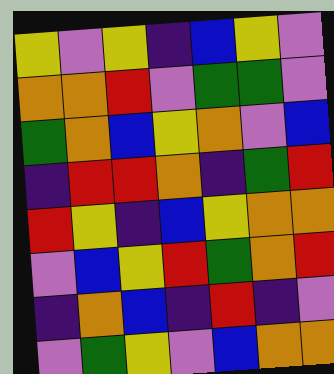[["yellow", "violet", "yellow", "indigo", "blue", "yellow", "violet"], ["orange", "orange", "red", "violet", "green", "green", "violet"], ["green", "orange", "blue", "yellow", "orange", "violet", "blue"], ["indigo", "red", "red", "orange", "indigo", "green", "red"], ["red", "yellow", "indigo", "blue", "yellow", "orange", "orange"], ["violet", "blue", "yellow", "red", "green", "orange", "red"], ["indigo", "orange", "blue", "indigo", "red", "indigo", "violet"], ["violet", "green", "yellow", "violet", "blue", "orange", "orange"]]